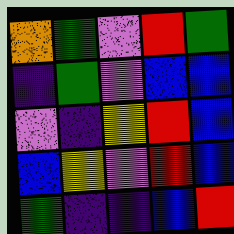[["orange", "green", "violet", "red", "green"], ["indigo", "green", "violet", "blue", "blue"], ["violet", "indigo", "yellow", "red", "blue"], ["blue", "yellow", "violet", "red", "blue"], ["green", "indigo", "indigo", "blue", "red"]]